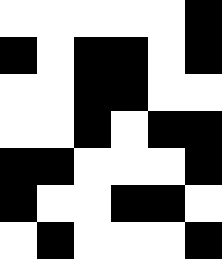[["white", "white", "white", "white", "white", "black"], ["black", "white", "black", "black", "white", "black"], ["white", "white", "black", "black", "white", "white"], ["white", "white", "black", "white", "black", "black"], ["black", "black", "white", "white", "white", "black"], ["black", "white", "white", "black", "black", "white"], ["white", "black", "white", "white", "white", "black"]]